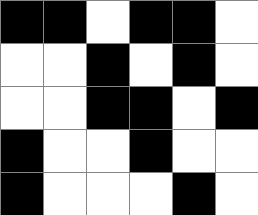[["black", "black", "white", "black", "black", "white"], ["white", "white", "black", "white", "black", "white"], ["white", "white", "black", "black", "white", "black"], ["black", "white", "white", "black", "white", "white"], ["black", "white", "white", "white", "black", "white"]]